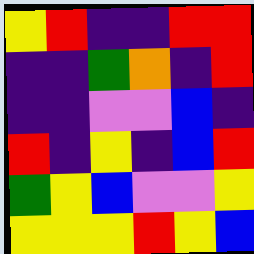[["yellow", "red", "indigo", "indigo", "red", "red"], ["indigo", "indigo", "green", "orange", "indigo", "red"], ["indigo", "indigo", "violet", "violet", "blue", "indigo"], ["red", "indigo", "yellow", "indigo", "blue", "red"], ["green", "yellow", "blue", "violet", "violet", "yellow"], ["yellow", "yellow", "yellow", "red", "yellow", "blue"]]